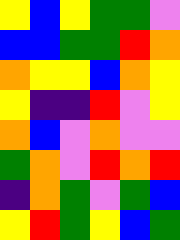[["yellow", "blue", "yellow", "green", "green", "violet"], ["blue", "blue", "green", "green", "red", "orange"], ["orange", "yellow", "yellow", "blue", "orange", "yellow"], ["yellow", "indigo", "indigo", "red", "violet", "yellow"], ["orange", "blue", "violet", "orange", "violet", "violet"], ["green", "orange", "violet", "red", "orange", "red"], ["indigo", "orange", "green", "violet", "green", "blue"], ["yellow", "red", "green", "yellow", "blue", "green"]]